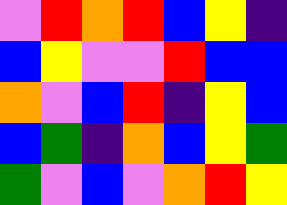[["violet", "red", "orange", "red", "blue", "yellow", "indigo"], ["blue", "yellow", "violet", "violet", "red", "blue", "blue"], ["orange", "violet", "blue", "red", "indigo", "yellow", "blue"], ["blue", "green", "indigo", "orange", "blue", "yellow", "green"], ["green", "violet", "blue", "violet", "orange", "red", "yellow"]]